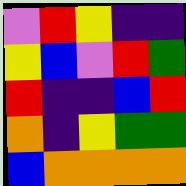[["violet", "red", "yellow", "indigo", "indigo"], ["yellow", "blue", "violet", "red", "green"], ["red", "indigo", "indigo", "blue", "red"], ["orange", "indigo", "yellow", "green", "green"], ["blue", "orange", "orange", "orange", "orange"]]